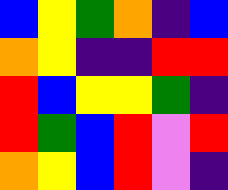[["blue", "yellow", "green", "orange", "indigo", "blue"], ["orange", "yellow", "indigo", "indigo", "red", "red"], ["red", "blue", "yellow", "yellow", "green", "indigo"], ["red", "green", "blue", "red", "violet", "red"], ["orange", "yellow", "blue", "red", "violet", "indigo"]]